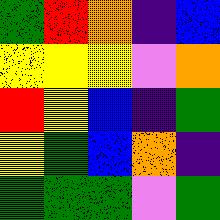[["green", "red", "orange", "indigo", "blue"], ["yellow", "yellow", "yellow", "violet", "orange"], ["red", "yellow", "blue", "indigo", "green"], ["yellow", "green", "blue", "orange", "indigo"], ["green", "green", "green", "violet", "green"]]